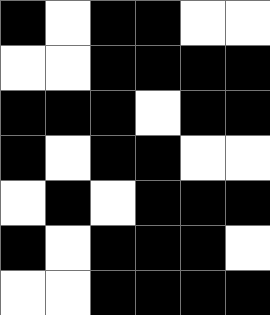[["black", "white", "black", "black", "white", "white"], ["white", "white", "black", "black", "black", "black"], ["black", "black", "black", "white", "black", "black"], ["black", "white", "black", "black", "white", "white"], ["white", "black", "white", "black", "black", "black"], ["black", "white", "black", "black", "black", "white"], ["white", "white", "black", "black", "black", "black"]]